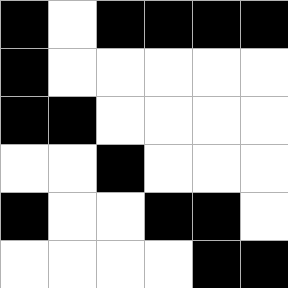[["black", "white", "black", "black", "black", "black"], ["black", "white", "white", "white", "white", "white"], ["black", "black", "white", "white", "white", "white"], ["white", "white", "black", "white", "white", "white"], ["black", "white", "white", "black", "black", "white"], ["white", "white", "white", "white", "black", "black"]]